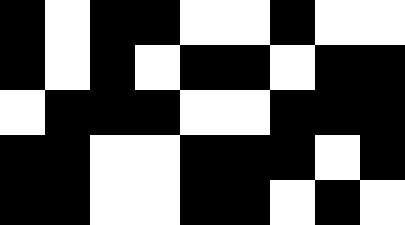[["black", "white", "black", "black", "white", "white", "black", "white", "white"], ["black", "white", "black", "white", "black", "black", "white", "black", "black"], ["white", "black", "black", "black", "white", "white", "black", "black", "black"], ["black", "black", "white", "white", "black", "black", "black", "white", "black"], ["black", "black", "white", "white", "black", "black", "white", "black", "white"]]